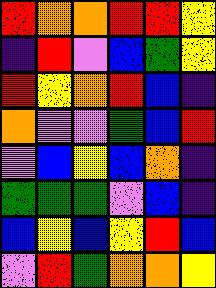[["red", "orange", "orange", "red", "red", "yellow"], ["indigo", "red", "violet", "blue", "green", "yellow"], ["red", "yellow", "orange", "red", "blue", "indigo"], ["orange", "violet", "violet", "green", "blue", "red"], ["violet", "blue", "yellow", "blue", "orange", "indigo"], ["green", "green", "green", "violet", "blue", "indigo"], ["blue", "yellow", "blue", "yellow", "red", "blue"], ["violet", "red", "green", "orange", "orange", "yellow"]]